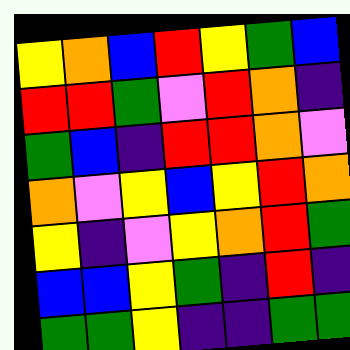[["yellow", "orange", "blue", "red", "yellow", "green", "blue"], ["red", "red", "green", "violet", "red", "orange", "indigo"], ["green", "blue", "indigo", "red", "red", "orange", "violet"], ["orange", "violet", "yellow", "blue", "yellow", "red", "orange"], ["yellow", "indigo", "violet", "yellow", "orange", "red", "green"], ["blue", "blue", "yellow", "green", "indigo", "red", "indigo"], ["green", "green", "yellow", "indigo", "indigo", "green", "green"]]